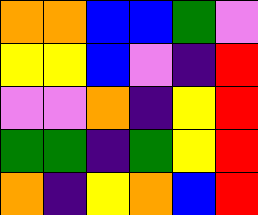[["orange", "orange", "blue", "blue", "green", "violet"], ["yellow", "yellow", "blue", "violet", "indigo", "red"], ["violet", "violet", "orange", "indigo", "yellow", "red"], ["green", "green", "indigo", "green", "yellow", "red"], ["orange", "indigo", "yellow", "orange", "blue", "red"]]